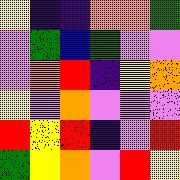[["yellow", "indigo", "indigo", "orange", "orange", "green"], ["violet", "green", "blue", "green", "violet", "violet"], ["violet", "orange", "red", "indigo", "yellow", "orange"], ["yellow", "violet", "orange", "violet", "violet", "violet"], ["red", "yellow", "red", "indigo", "violet", "red"], ["green", "yellow", "orange", "violet", "red", "yellow"]]